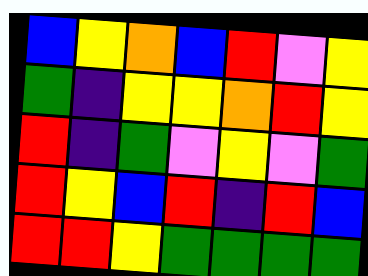[["blue", "yellow", "orange", "blue", "red", "violet", "yellow"], ["green", "indigo", "yellow", "yellow", "orange", "red", "yellow"], ["red", "indigo", "green", "violet", "yellow", "violet", "green"], ["red", "yellow", "blue", "red", "indigo", "red", "blue"], ["red", "red", "yellow", "green", "green", "green", "green"]]